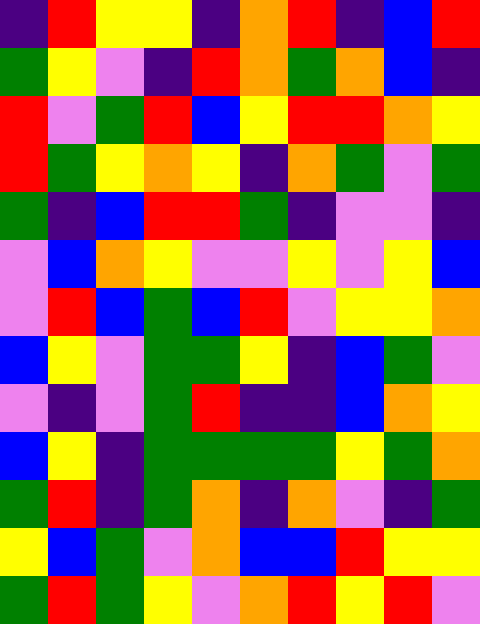[["indigo", "red", "yellow", "yellow", "indigo", "orange", "red", "indigo", "blue", "red"], ["green", "yellow", "violet", "indigo", "red", "orange", "green", "orange", "blue", "indigo"], ["red", "violet", "green", "red", "blue", "yellow", "red", "red", "orange", "yellow"], ["red", "green", "yellow", "orange", "yellow", "indigo", "orange", "green", "violet", "green"], ["green", "indigo", "blue", "red", "red", "green", "indigo", "violet", "violet", "indigo"], ["violet", "blue", "orange", "yellow", "violet", "violet", "yellow", "violet", "yellow", "blue"], ["violet", "red", "blue", "green", "blue", "red", "violet", "yellow", "yellow", "orange"], ["blue", "yellow", "violet", "green", "green", "yellow", "indigo", "blue", "green", "violet"], ["violet", "indigo", "violet", "green", "red", "indigo", "indigo", "blue", "orange", "yellow"], ["blue", "yellow", "indigo", "green", "green", "green", "green", "yellow", "green", "orange"], ["green", "red", "indigo", "green", "orange", "indigo", "orange", "violet", "indigo", "green"], ["yellow", "blue", "green", "violet", "orange", "blue", "blue", "red", "yellow", "yellow"], ["green", "red", "green", "yellow", "violet", "orange", "red", "yellow", "red", "violet"]]